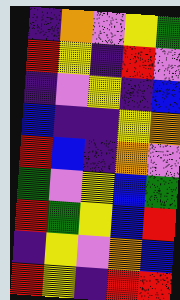[["indigo", "orange", "violet", "yellow", "green"], ["red", "yellow", "indigo", "red", "violet"], ["indigo", "violet", "yellow", "indigo", "blue"], ["blue", "indigo", "indigo", "yellow", "orange"], ["red", "blue", "indigo", "orange", "violet"], ["green", "violet", "yellow", "blue", "green"], ["red", "green", "yellow", "blue", "red"], ["indigo", "yellow", "violet", "orange", "blue"], ["red", "yellow", "indigo", "red", "red"]]